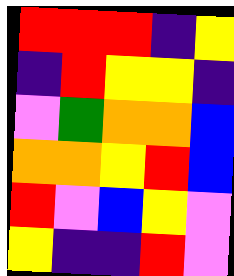[["red", "red", "red", "indigo", "yellow"], ["indigo", "red", "yellow", "yellow", "indigo"], ["violet", "green", "orange", "orange", "blue"], ["orange", "orange", "yellow", "red", "blue"], ["red", "violet", "blue", "yellow", "violet"], ["yellow", "indigo", "indigo", "red", "violet"]]